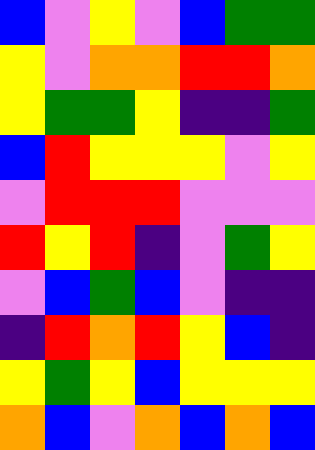[["blue", "violet", "yellow", "violet", "blue", "green", "green"], ["yellow", "violet", "orange", "orange", "red", "red", "orange"], ["yellow", "green", "green", "yellow", "indigo", "indigo", "green"], ["blue", "red", "yellow", "yellow", "yellow", "violet", "yellow"], ["violet", "red", "red", "red", "violet", "violet", "violet"], ["red", "yellow", "red", "indigo", "violet", "green", "yellow"], ["violet", "blue", "green", "blue", "violet", "indigo", "indigo"], ["indigo", "red", "orange", "red", "yellow", "blue", "indigo"], ["yellow", "green", "yellow", "blue", "yellow", "yellow", "yellow"], ["orange", "blue", "violet", "orange", "blue", "orange", "blue"]]